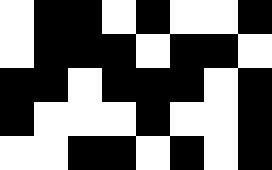[["white", "black", "black", "white", "black", "white", "white", "black"], ["white", "black", "black", "black", "white", "black", "black", "white"], ["black", "black", "white", "black", "black", "black", "white", "black"], ["black", "white", "white", "white", "black", "white", "white", "black"], ["white", "white", "black", "black", "white", "black", "white", "black"]]